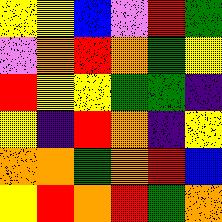[["yellow", "yellow", "blue", "violet", "red", "green"], ["violet", "orange", "red", "orange", "green", "yellow"], ["red", "yellow", "yellow", "green", "green", "indigo"], ["yellow", "indigo", "red", "orange", "indigo", "yellow"], ["orange", "orange", "green", "orange", "red", "blue"], ["yellow", "red", "orange", "red", "green", "orange"]]